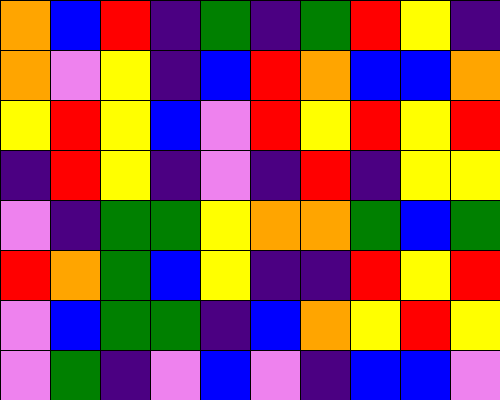[["orange", "blue", "red", "indigo", "green", "indigo", "green", "red", "yellow", "indigo"], ["orange", "violet", "yellow", "indigo", "blue", "red", "orange", "blue", "blue", "orange"], ["yellow", "red", "yellow", "blue", "violet", "red", "yellow", "red", "yellow", "red"], ["indigo", "red", "yellow", "indigo", "violet", "indigo", "red", "indigo", "yellow", "yellow"], ["violet", "indigo", "green", "green", "yellow", "orange", "orange", "green", "blue", "green"], ["red", "orange", "green", "blue", "yellow", "indigo", "indigo", "red", "yellow", "red"], ["violet", "blue", "green", "green", "indigo", "blue", "orange", "yellow", "red", "yellow"], ["violet", "green", "indigo", "violet", "blue", "violet", "indigo", "blue", "blue", "violet"]]